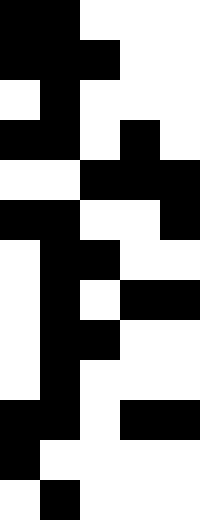[["black", "black", "white", "white", "white"], ["black", "black", "black", "white", "white"], ["white", "black", "white", "white", "white"], ["black", "black", "white", "black", "white"], ["white", "white", "black", "black", "black"], ["black", "black", "white", "white", "black"], ["white", "black", "black", "white", "white"], ["white", "black", "white", "black", "black"], ["white", "black", "black", "white", "white"], ["white", "black", "white", "white", "white"], ["black", "black", "white", "black", "black"], ["black", "white", "white", "white", "white"], ["white", "black", "white", "white", "white"]]